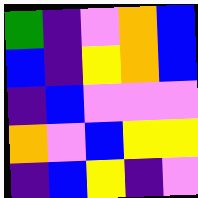[["green", "indigo", "violet", "orange", "blue"], ["blue", "indigo", "yellow", "orange", "blue"], ["indigo", "blue", "violet", "violet", "violet"], ["orange", "violet", "blue", "yellow", "yellow"], ["indigo", "blue", "yellow", "indigo", "violet"]]